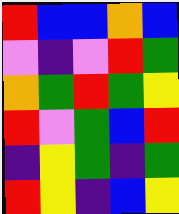[["red", "blue", "blue", "orange", "blue"], ["violet", "indigo", "violet", "red", "green"], ["orange", "green", "red", "green", "yellow"], ["red", "violet", "green", "blue", "red"], ["indigo", "yellow", "green", "indigo", "green"], ["red", "yellow", "indigo", "blue", "yellow"]]